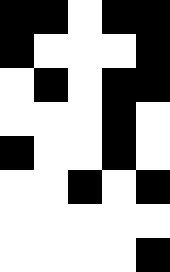[["black", "black", "white", "black", "black"], ["black", "white", "white", "white", "black"], ["white", "black", "white", "black", "black"], ["white", "white", "white", "black", "white"], ["black", "white", "white", "black", "white"], ["white", "white", "black", "white", "black"], ["white", "white", "white", "white", "white"], ["white", "white", "white", "white", "black"]]